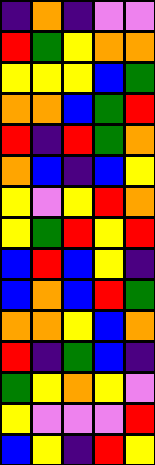[["indigo", "orange", "indigo", "violet", "violet"], ["red", "green", "yellow", "orange", "orange"], ["yellow", "yellow", "yellow", "blue", "green"], ["orange", "orange", "blue", "green", "red"], ["red", "indigo", "red", "green", "orange"], ["orange", "blue", "indigo", "blue", "yellow"], ["yellow", "violet", "yellow", "red", "orange"], ["yellow", "green", "red", "yellow", "red"], ["blue", "red", "blue", "yellow", "indigo"], ["blue", "orange", "blue", "red", "green"], ["orange", "orange", "yellow", "blue", "orange"], ["red", "indigo", "green", "blue", "indigo"], ["green", "yellow", "orange", "yellow", "violet"], ["yellow", "violet", "violet", "violet", "red"], ["blue", "yellow", "indigo", "red", "yellow"]]